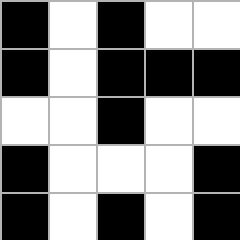[["black", "white", "black", "white", "white"], ["black", "white", "black", "black", "black"], ["white", "white", "black", "white", "white"], ["black", "white", "white", "white", "black"], ["black", "white", "black", "white", "black"]]